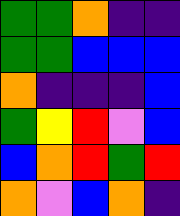[["green", "green", "orange", "indigo", "indigo"], ["green", "green", "blue", "blue", "blue"], ["orange", "indigo", "indigo", "indigo", "blue"], ["green", "yellow", "red", "violet", "blue"], ["blue", "orange", "red", "green", "red"], ["orange", "violet", "blue", "orange", "indigo"]]